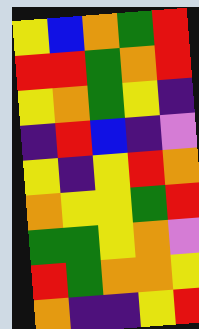[["yellow", "blue", "orange", "green", "red"], ["red", "red", "green", "orange", "red"], ["yellow", "orange", "green", "yellow", "indigo"], ["indigo", "red", "blue", "indigo", "violet"], ["yellow", "indigo", "yellow", "red", "orange"], ["orange", "yellow", "yellow", "green", "red"], ["green", "green", "yellow", "orange", "violet"], ["red", "green", "orange", "orange", "yellow"], ["orange", "indigo", "indigo", "yellow", "red"]]